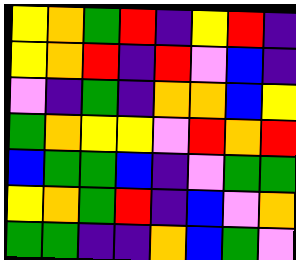[["yellow", "orange", "green", "red", "indigo", "yellow", "red", "indigo"], ["yellow", "orange", "red", "indigo", "red", "violet", "blue", "indigo"], ["violet", "indigo", "green", "indigo", "orange", "orange", "blue", "yellow"], ["green", "orange", "yellow", "yellow", "violet", "red", "orange", "red"], ["blue", "green", "green", "blue", "indigo", "violet", "green", "green"], ["yellow", "orange", "green", "red", "indigo", "blue", "violet", "orange"], ["green", "green", "indigo", "indigo", "orange", "blue", "green", "violet"]]